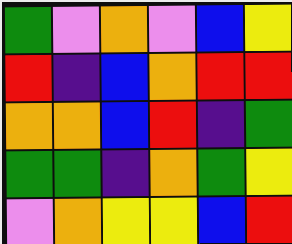[["green", "violet", "orange", "violet", "blue", "yellow"], ["red", "indigo", "blue", "orange", "red", "red"], ["orange", "orange", "blue", "red", "indigo", "green"], ["green", "green", "indigo", "orange", "green", "yellow"], ["violet", "orange", "yellow", "yellow", "blue", "red"]]